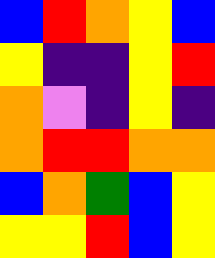[["blue", "red", "orange", "yellow", "blue"], ["yellow", "indigo", "indigo", "yellow", "red"], ["orange", "violet", "indigo", "yellow", "indigo"], ["orange", "red", "red", "orange", "orange"], ["blue", "orange", "green", "blue", "yellow"], ["yellow", "yellow", "red", "blue", "yellow"]]